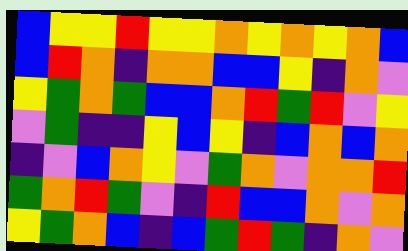[["blue", "yellow", "yellow", "red", "yellow", "yellow", "orange", "yellow", "orange", "yellow", "orange", "blue"], ["blue", "red", "orange", "indigo", "orange", "orange", "blue", "blue", "yellow", "indigo", "orange", "violet"], ["yellow", "green", "orange", "green", "blue", "blue", "orange", "red", "green", "red", "violet", "yellow"], ["violet", "green", "indigo", "indigo", "yellow", "blue", "yellow", "indigo", "blue", "orange", "blue", "orange"], ["indigo", "violet", "blue", "orange", "yellow", "violet", "green", "orange", "violet", "orange", "orange", "red"], ["green", "orange", "red", "green", "violet", "indigo", "red", "blue", "blue", "orange", "violet", "orange"], ["yellow", "green", "orange", "blue", "indigo", "blue", "green", "red", "green", "indigo", "orange", "violet"]]